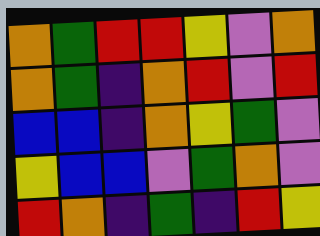[["orange", "green", "red", "red", "yellow", "violet", "orange"], ["orange", "green", "indigo", "orange", "red", "violet", "red"], ["blue", "blue", "indigo", "orange", "yellow", "green", "violet"], ["yellow", "blue", "blue", "violet", "green", "orange", "violet"], ["red", "orange", "indigo", "green", "indigo", "red", "yellow"]]